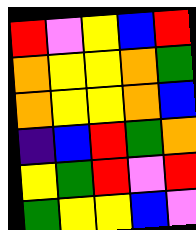[["red", "violet", "yellow", "blue", "red"], ["orange", "yellow", "yellow", "orange", "green"], ["orange", "yellow", "yellow", "orange", "blue"], ["indigo", "blue", "red", "green", "orange"], ["yellow", "green", "red", "violet", "red"], ["green", "yellow", "yellow", "blue", "violet"]]